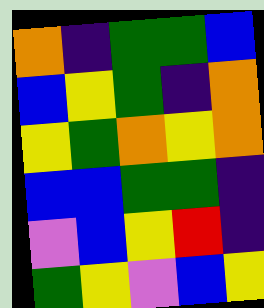[["orange", "indigo", "green", "green", "blue"], ["blue", "yellow", "green", "indigo", "orange"], ["yellow", "green", "orange", "yellow", "orange"], ["blue", "blue", "green", "green", "indigo"], ["violet", "blue", "yellow", "red", "indigo"], ["green", "yellow", "violet", "blue", "yellow"]]